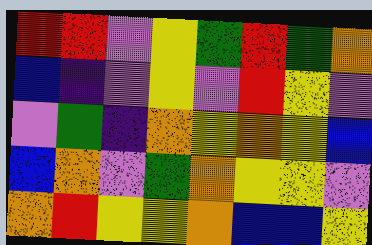[["red", "red", "violet", "yellow", "green", "red", "green", "orange"], ["blue", "indigo", "violet", "yellow", "violet", "red", "yellow", "violet"], ["violet", "green", "indigo", "orange", "yellow", "orange", "yellow", "blue"], ["blue", "orange", "violet", "green", "orange", "yellow", "yellow", "violet"], ["orange", "red", "yellow", "yellow", "orange", "blue", "blue", "yellow"]]